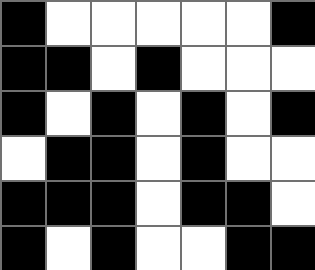[["black", "white", "white", "white", "white", "white", "black"], ["black", "black", "white", "black", "white", "white", "white"], ["black", "white", "black", "white", "black", "white", "black"], ["white", "black", "black", "white", "black", "white", "white"], ["black", "black", "black", "white", "black", "black", "white"], ["black", "white", "black", "white", "white", "black", "black"]]